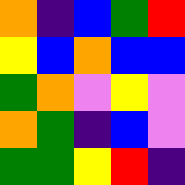[["orange", "indigo", "blue", "green", "red"], ["yellow", "blue", "orange", "blue", "blue"], ["green", "orange", "violet", "yellow", "violet"], ["orange", "green", "indigo", "blue", "violet"], ["green", "green", "yellow", "red", "indigo"]]